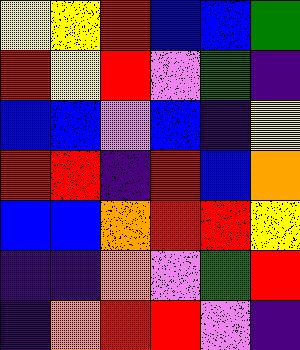[["yellow", "yellow", "red", "blue", "blue", "green"], ["red", "yellow", "red", "violet", "green", "indigo"], ["blue", "blue", "violet", "blue", "indigo", "yellow"], ["red", "red", "indigo", "red", "blue", "orange"], ["blue", "blue", "orange", "red", "red", "yellow"], ["indigo", "indigo", "orange", "violet", "green", "red"], ["indigo", "orange", "red", "red", "violet", "indigo"]]